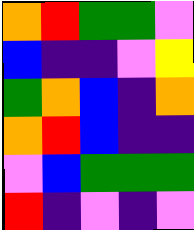[["orange", "red", "green", "green", "violet"], ["blue", "indigo", "indigo", "violet", "yellow"], ["green", "orange", "blue", "indigo", "orange"], ["orange", "red", "blue", "indigo", "indigo"], ["violet", "blue", "green", "green", "green"], ["red", "indigo", "violet", "indigo", "violet"]]